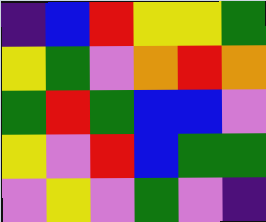[["indigo", "blue", "red", "yellow", "yellow", "green"], ["yellow", "green", "violet", "orange", "red", "orange"], ["green", "red", "green", "blue", "blue", "violet"], ["yellow", "violet", "red", "blue", "green", "green"], ["violet", "yellow", "violet", "green", "violet", "indigo"]]